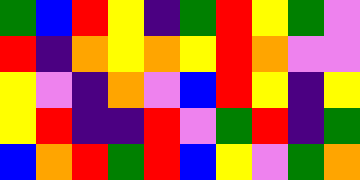[["green", "blue", "red", "yellow", "indigo", "green", "red", "yellow", "green", "violet"], ["red", "indigo", "orange", "yellow", "orange", "yellow", "red", "orange", "violet", "violet"], ["yellow", "violet", "indigo", "orange", "violet", "blue", "red", "yellow", "indigo", "yellow"], ["yellow", "red", "indigo", "indigo", "red", "violet", "green", "red", "indigo", "green"], ["blue", "orange", "red", "green", "red", "blue", "yellow", "violet", "green", "orange"]]